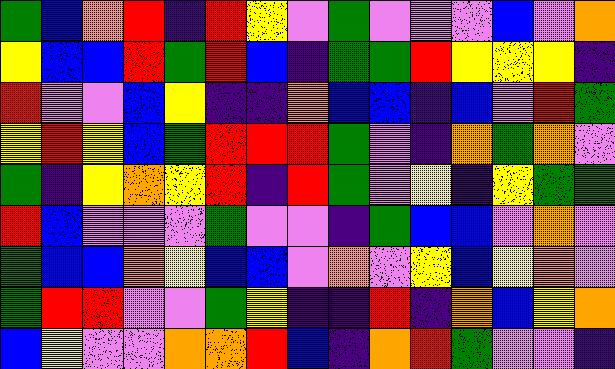[["green", "blue", "orange", "red", "indigo", "red", "yellow", "violet", "green", "violet", "violet", "violet", "blue", "violet", "orange"], ["yellow", "blue", "blue", "red", "green", "red", "blue", "indigo", "green", "green", "red", "yellow", "yellow", "yellow", "indigo"], ["red", "violet", "violet", "blue", "yellow", "indigo", "indigo", "orange", "blue", "blue", "indigo", "blue", "violet", "red", "green"], ["yellow", "red", "yellow", "blue", "green", "red", "red", "red", "green", "violet", "indigo", "orange", "green", "orange", "violet"], ["green", "indigo", "yellow", "orange", "yellow", "red", "indigo", "red", "green", "violet", "yellow", "indigo", "yellow", "green", "green"], ["red", "blue", "violet", "violet", "violet", "green", "violet", "violet", "indigo", "green", "blue", "blue", "violet", "orange", "violet"], ["green", "blue", "blue", "orange", "yellow", "blue", "blue", "violet", "orange", "violet", "yellow", "blue", "yellow", "orange", "violet"], ["green", "red", "red", "violet", "violet", "green", "yellow", "indigo", "indigo", "red", "indigo", "orange", "blue", "yellow", "orange"], ["blue", "yellow", "violet", "violet", "orange", "orange", "red", "blue", "indigo", "orange", "red", "green", "violet", "violet", "indigo"]]